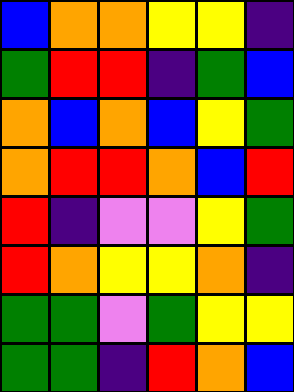[["blue", "orange", "orange", "yellow", "yellow", "indigo"], ["green", "red", "red", "indigo", "green", "blue"], ["orange", "blue", "orange", "blue", "yellow", "green"], ["orange", "red", "red", "orange", "blue", "red"], ["red", "indigo", "violet", "violet", "yellow", "green"], ["red", "orange", "yellow", "yellow", "orange", "indigo"], ["green", "green", "violet", "green", "yellow", "yellow"], ["green", "green", "indigo", "red", "orange", "blue"]]